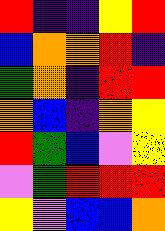[["red", "indigo", "indigo", "yellow", "red"], ["blue", "orange", "orange", "red", "indigo"], ["green", "orange", "indigo", "red", "red"], ["orange", "blue", "indigo", "orange", "yellow"], ["red", "green", "blue", "violet", "yellow"], ["violet", "green", "red", "red", "red"], ["yellow", "violet", "blue", "blue", "orange"]]